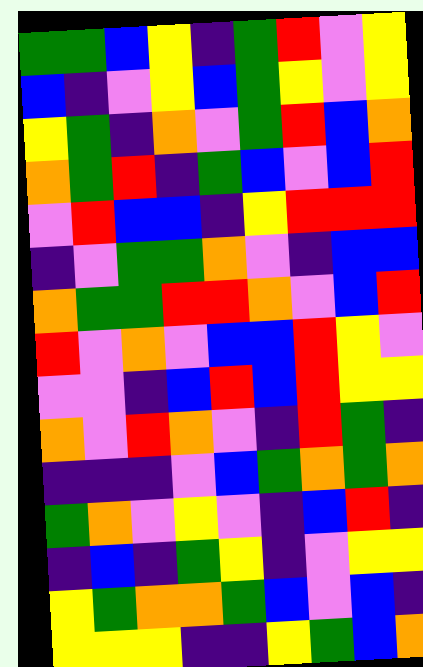[["green", "green", "blue", "yellow", "indigo", "green", "red", "violet", "yellow"], ["blue", "indigo", "violet", "yellow", "blue", "green", "yellow", "violet", "yellow"], ["yellow", "green", "indigo", "orange", "violet", "green", "red", "blue", "orange"], ["orange", "green", "red", "indigo", "green", "blue", "violet", "blue", "red"], ["violet", "red", "blue", "blue", "indigo", "yellow", "red", "red", "red"], ["indigo", "violet", "green", "green", "orange", "violet", "indigo", "blue", "blue"], ["orange", "green", "green", "red", "red", "orange", "violet", "blue", "red"], ["red", "violet", "orange", "violet", "blue", "blue", "red", "yellow", "violet"], ["violet", "violet", "indigo", "blue", "red", "blue", "red", "yellow", "yellow"], ["orange", "violet", "red", "orange", "violet", "indigo", "red", "green", "indigo"], ["indigo", "indigo", "indigo", "violet", "blue", "green", "orange", "green", "orange"], ["green", "orange", "violet", "yellow", "violet", "indigo", "blue", "red", "indigo"], ["indigo", "blue", "indigo", "green", "yellow", "indigo", "violet", "yellow", "yellow"], ["yellow", "green", "orange", "orange", "green", "blue", "violet", "blue", "indigo"], ["yellow", "yellow", "yellow", "indigo", "indigo", "yellow", "green", "blue", "orange"]]